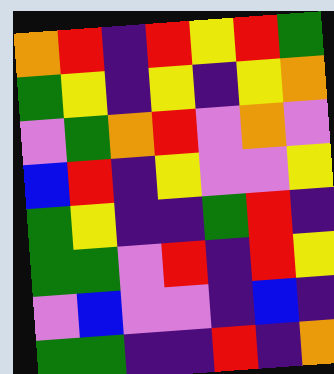[["orange", "red", "indigo", "red", "yellow", "red", "green"], ["green", "yellow", "indigo", "yellow", "indigo", "yellow", "orange"], ["violet", "green", "orange", "red", "violet", "orange", "violet"], ["blue", "red", "indigo", "yellow", "violet", "violet", "yellow"], ["green", "yellow", "indigo", "indigo", "green", "red", "indigo"], ["green", "green", "violet", "red", "indigo", "red", "yellow"], ["violet", "blue", "violet", "violet", "indigo", "blue", "indigo"], ["green", "green", "indigo", "indigo", "red", "indigo", "orange"]]